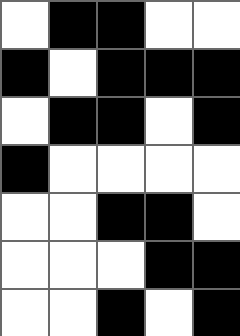[["white", "black", "black", "white", "white"], ["black", "white", "black", "black", "black"], ["white", "black", "black", "white", "black"], ["black", "white", "white", "white", "white"], ["white", "white", "black", "black", "white"], ["white", "white", "white", "black", "black"], ["white", "white", "black", "white", "black"]]